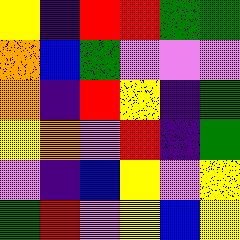[["yellow", "indigo", "red", "red", "green", "green"], ["orange", "blue", "green", "violet", "violet", "violet"], ["orange", "indigo", "red", "yellow", "indigo", "green"], ["yellow", "orange", "violet", "red", "indigo", "green"], ["violet", "indigo", "blue", "yellow", "violet", "yellow"], ["green", "red", "violet", "yellow", "blue", "yellow"]]